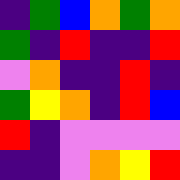[["indigo", "green", "blue", "orange", "green", "orange"], ["green", "indigo", "red", "indigo", "indigo", "red"], ["violet", "orange", "indigo", "indigo", "red", "indigo"], ["green", "yellow", "orange", "indigo", "red", "blue"], ["red", "indigo", "violet", "violet", "violet", "violet"], ["indigo", "indigo", "violet", "orange", "yellow", "red"]]